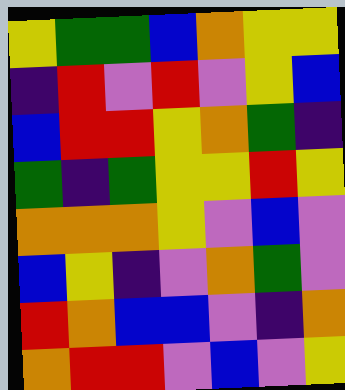[["yellow", "green", "green", "blue", "orange", "yellow", "yellow"], ["indigo", "red", "violet", "red", "violet", "yellow", "blue"], ["blue", "red", "red", "yellow", "orange", "green", "indigo"], ["green", "indigo", "green", "yellow", "yellow", "red", "yellow"], ["orange", "orange", "orange", "yellow", "violet", "blue", "violet"], ["blue", "yellow", "indigo", "violet", "orange", "green", "violet"], ["red", "orange", "blue", "blue", "violet", "indigo", "orange"], ["orange", "red", "red", "violet", "blue", "violet", "yellow"]]